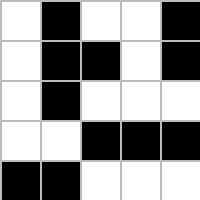[["white", "black", "white", "white", "black"], ["white", "black", "black", "white", "black"], ["white", "black", "white", "white", "white"], ["white", "white", "black", "black", "black"], ["black", "black", "white", "white", "white"]]